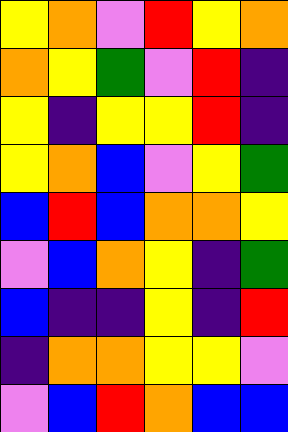[["yellow", "orange", "violet", "red", "yellow", "orange"], ["orange", "yellow", "green", "violet", "red", "indigo"], ["yellow", "indigo", "yellow", "yellow", "red", "indigo"], ["yellow", "orange", "blue", "violet", "yellow", "green"], ["blue", "red", "blue", "orange", "orange", "yellow"], ["violet", "blue", "orange", "yellow", "indigo", "green"], ["blue", "indigo", "indigo", "yellow", "indigo", "red"], ["indigo", "orange", "orange", "yellow", "yellow", "violet"], ["violet", "blue", "red", "orange", "blue", "blue"]]